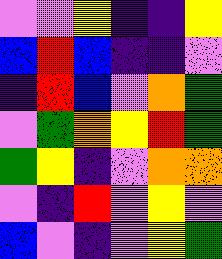[["violet", "violet", "yellow", "indigo", "indigo", "yellow"], ["blue", "red", "blue", "indigo", "indigo", "violet"], ["indigo", "red", "blue", "violet", "orange", "green"], ["violet", "green", "orange", "yellow", "red", "green"], ["green", "yellow", "indigo", "violet", "orange", "orange"], ["violet", "indigo", "red", "violet", "yellow", "violet"], ["blue", "violet", "indigo", "violet", "yellow", "green"]]